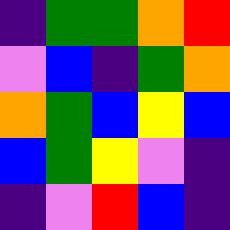[["indigo", "green", "green", "orange", "red"], ["violet", "blue", "indigo", "green", "orange"], ["orange", "green", "blue", "yellow", "blue"], ["blue", "green", "yellow", "violet", "indigo"], ["indigo", "violet", "red", "blue", "indigo"]]